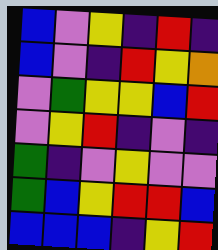[["blue", "violet", "yellow", "indigo", "red", "indigo"], ["blue", "violet", "indigo", "red", "yellow", "orange"], ["violet", "green", "yellow", "yellow", "blue", "red"], ["violet", "yellow", "red", "indigo", "violet", "indigo"], ["green", "indigo", "violet", "yellow", "violet", "violet"], ["green", "blue", "yellow", "red", "red", "blue"], ["blue", "blue", "blue", "indigo", "yellow", "red"]]